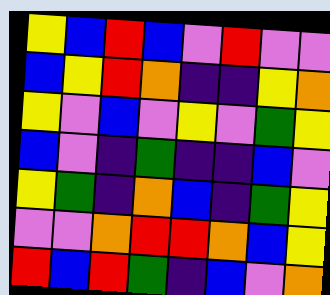[["yellow", "blue", "red", "blue", "violet", "red", "violet", "violet"], ["blue", "yellow", "red", "orange", "indigo", "indigo", "yellow", "orange"], ["yellow", "violet", "blue", "violet", "yellow", "violet", "green", "yellow"], ["blue", "violet", "indigo", "green", "indigo", "indigo", "blue", "violet"], ["yellow", "green", "indigo", "orange", "blue", "indigo", "green", "yellow"], ["violet", "violet", "orange", "red", "red", "orange", "blue", "yellow"], ["red", "blue", "red", "green", "indigo", "blue", "violet", "orange"]]